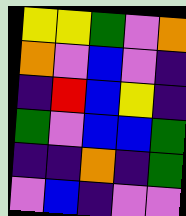[["yellow", "yellow", "green", "violet", "orange"], ["orange", "violet", "blue", "violet", "indigo"], ["indigo", "red", "blue", "yellow", "indigo"], ["green", "violet", "blue", "blue", "green"], ["indigo", "indigo", "orange", "indigo", "green"], ["violet", "blue", "indigo", "violet", "violet"]]